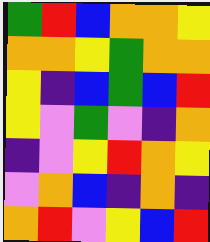[["green", "red", "blue", "orange", "orange", "yellow"], ["orange", "orange", "yellow", "green", "orange", "orange"], ["yellow", "indigo", "blue", "green", "blue", "red"], ["yellow", "violet", "green", "violet", "indigo", "orange"], ["indigo", "violet", "yellow", "red", "orange", "yellow"], ["violet", "orange", "blue", "indigo", "orange", "indigo"], ["orange", "red", "violet", "yellow", "blue", "red"]]